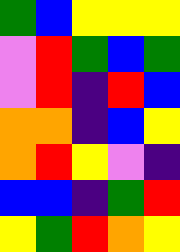[["green", "blue", "yellow", "yellow", "yellow"], ["violet", "red", "green", "blue", "green"], ["violet", "red", "indigo", "red", "blue"], ["orange", "orange", "indigo", "blue", "yellow"], ["orange", "red", "yellow", "violet", "indigo"], ["blue", "blue", "indigo", "green", "red"], ["yellow", "green", "red", "orange", "yellow"]]